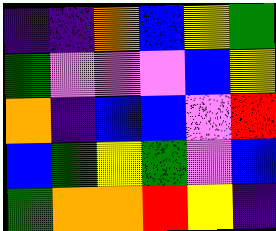[["indigo", "indigo", "orange", "blue", "yellow", "green"], ["green", "violet", "violet", "violet", "blue", "yellow"], ["orange", "indigo", "blue", "blue", "violet", "red"], ["blue", "green", "yellow", "green", "violet", "blue"], ["green", "orange", "orange", "red", "yellow", "indigo"]]